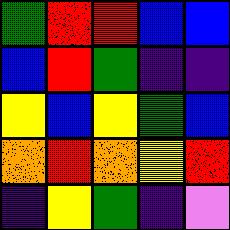[["green", "red", "red", "blue", "blue"], ["blue", "red", "green", "indigo", "indigo"], ["yellow", "blue", "yellow", "green", "blue"], ["orange", "red", "orange", "yellow", "red"], ["indigo", "yellow", "green", "indigo", "violet"]]